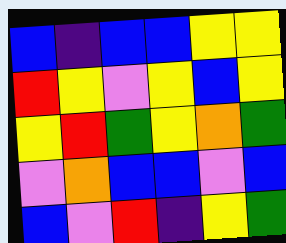[["blue", "indigo", "blue", "blue", "yellow", "yellow"], ["red", "yellow", "violet", "yellow", "blue", "yellow"], ["yellow", "red", "green", "yellow", "orange", "green"], ["violet", "orange", "blue", "blue", "violet", "blue"], ["blue", "violet", "red", "indigo", "yellow", "green"]]